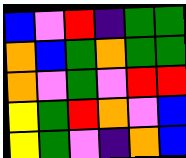[["blue", "violet", "red", "indigo", "green", "green"], ["orange", "blue", "green", "orange", "green", "green"], ["orange", "violet", "green", "violet", "red", "red"], ["yellow", "green", "red", "orange", "violet", "blue"], ["yellow", "green", "violet", "indigo", "orange", "blue"]]